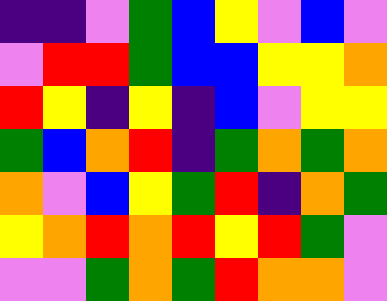[["indigo", "indigo", "violet", "green", "blue", "yellow", "violet", "blue", "violet"], ["violet", "red", "red", "green", "blue", "blue", "yellow", "yellow", "orange"], ["red", "yellow", "indigo", "yellow", "indigo", "blue", "violet", "yellow", "yellow"], ["green", "blue", "orange", "red", "indigo", "green", "orange", "green", "orange"], ["orange", "violet", "blue", "yellow", "green", "red", "indigo", "orange", "green"], ["yellow", "orange", "red", "orange", "red", "yellow", "red", "green", "violet"], ["violet", "violet", "green", "orange", "green", "red", "orange", "orange", "violet"]]